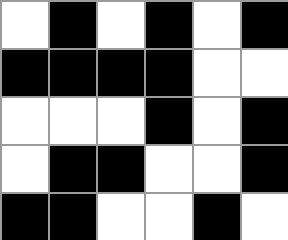[["white", "black", "white", "black", "white", "black"], ["black", "black", "black", "black", "white", "white"], ["white", "white", "white", "black", "white", "black"], ["white", "black", "black", "white", "white", "black"], ["black", "black", "white", "white", "black", "white"]]